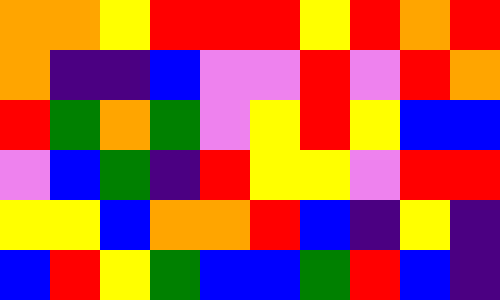[["orange", "orange", "yellow", "red", "red", "red", "yellow", "red", "orange", "red"], ["orange", "indigo", "indigo", "blue", "violet", "violet", "red", "violet", "red", "orange"], ["red", "green", "orange", "green", "violet", "yellow", "red", "yellow", "blue", "blue"], ["violet", "blue", "green", "indigo", "red", "yellow", "yellow", "violet", "red", "red"], ["yellow", "yellow", "blue", "orange", "orange", "red", "blue", "indigo", "yellow", "indigo"], ["blue", "red", "yellow", "green", "blue", "blue", "green", "red", "blue", "indigo"]]